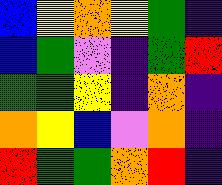[["blue", "yellow", "orange", "yellow", "green", "indigo"], ["blue", "green", "violet", "indigo", "green", "red"], ["green", "green", "yellow", "indigo", "orange", "indigo"], ["orange", "yellow", "blue", "violet", "orange", "indigo"], ["red", "green", "green", "orange", "red", "indigo"]]